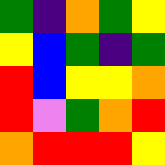[["green", "indigo", "orange", "green", "yellow"], ["yellow", "blue", "green", "indigo", "green"], ["red", "blue", "yellow", "yellow", "orange"], ["red", "violet", "green", "orange", "red"], ["orange", "red", "red", "red", "yellow"]]